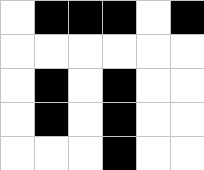[["white", "black", "black", "black", "white", "black"], ["white", "white", "white", "white", "white", "white"], ["white", "black", "white", "black", "white", "white"], ["white", "black", "white", "black", "white", "white"], ["white", "white", "white", "black", "white", "white"]]